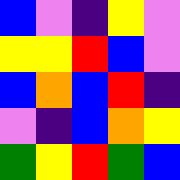[["blue", "violet", "indigo", "yellow", "violet"], ["yellow", "yellow", "red", "blue", "violet"], ["blue", "orange", "blue", "red", "indigo"], ["violet", "indigo", "blue", "orange", "yellow"], ["green", "yellow", "red", "green", "blue"]]